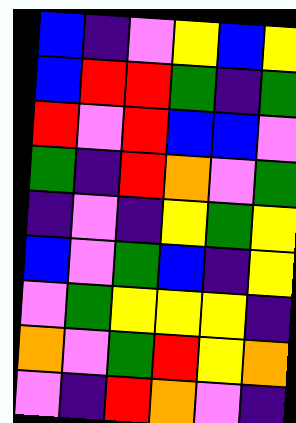[["blue", "indigo", "violet", "yellow", "blue", "yellow"], ["blue", "red", "red", "green", "indigo", "green"], ["red", "violet", "red", "blue", "blue", "violet"], ["green", "indigo", "red", "orange", "violet", "green"], ["indigo", "violet", "indigo", "yellow", "green", "yellow"], ["blue", "violet", "green", "blue", "indigo", "yellow"], ["violet", "green", "yellow", "yellow", "yellow", "indigo"], ["orange", "violet", "green", "red", "yellow", "orange"], ["violet", "indigo", "red", "orange", "violet", "indigo"]]